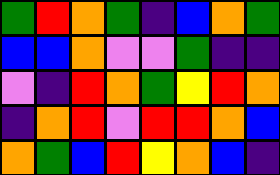[["green", "red", "orange", "green", "indigo", "blue", "orange", "green"], ["blue", "blue", "orange", "violet", "violet", "green", "indigo", "indigo"], ["violet", "indigo", "red", "orange", "green", "yellow", "red", "orange"], ["indigo", "orange", "red", "violet", "red", "red", "orange", "blue"], ["orange", "green", "blue", "red", "yellow", "orange", "blue", "indigo"]]